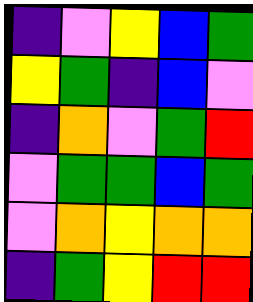[["indigo", "violet", "yellow", "blue", "green"], ["yellow", "green", "indigo", "blue", "violet"], ["indigo", "orange", "violet", "green", "red"], ["violet", "green", "green", "blue", "green"], ["violet", "orange", "yellow", "orange", "orange"], ["indigo", "green", "yellow", "red", "red"]]